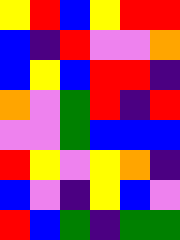[["yellow", "red", "blue", "yellow", "red", "red"], ["blue", "indigo", "red", "violet", "violet", "orange"], ["blue", "yellow", "blue", "red", "red", "indigo"], ["orange", "violet", "green", "red", "indigo", "red"], ["violet", "violet", "green", "blue", "blue", "blue"], ["red", "yellow", "violet", "yellow", "orange", "indigo"], ["blue", "violet", "indigo", "yellow", "blue", "violet"], ["red", "blue", "green", "indigo", "green", "green"]]